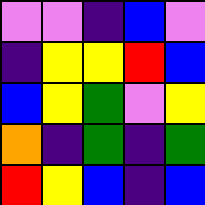[["violet", "violet", "indigo", "blue", "violet"], ["indigo", "yellow", "yellow", "red", "blue"], ["blue", "yellow", "green", "violet", "yellow"], ["orange", "indigo", "green", "indigo", "green"], ["red", "yellow", "blue", "indigo", "blue"]]